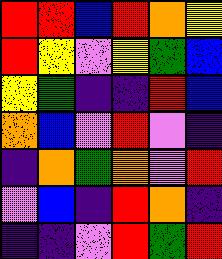[["red", "red", "blue", "red", "orange", "yellow"], ["red", "yellow", "violet", "yellow", "green", "blue"], ["yellow", "green", "indigo", "indigo", "red", "blue"], ["orange", "blue", "violet", "red", "violet", "indigo"], ["indigo", "orange", "green", "orange", "violet", "red"], ["violet", "blue", "indigo", "red", "orange", "indigo"], ["indigo", "indigo", "violet", "red", "green", "red"]]